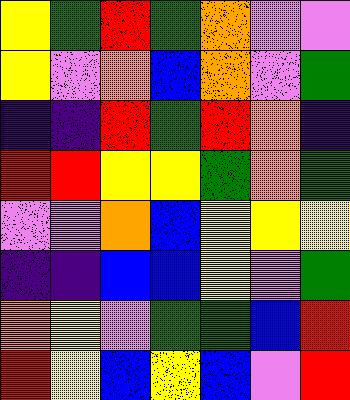[["yellow", "green", "red", "green", "orange", "violet", "violet"], ["yellow", "violet", "orange", "blue", "orange", "violet", "green"], ["indigo", "indigo", "red", "green", "red", "orange", "indigo"], ["red", "red", "yellow", "yellow", "green", "orange", "green"], ["violet", "violet", "orange", "blue", "yellow", "yellow", "yellow"], ["indigo", "indigo", "blue", "blue", "yellow", "violet", "green"], ["orange", "yellow", "violet", "green", "green", "blue", "red"], ["red", "yellow", "blue", "yellow", "blue", "violet", "red"]]